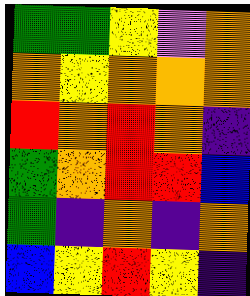[["green", "green", "yellow", "violet", "orange"], ["orange", "yellow", "orange", "orange", "orange"], ["red", "orange", "red", "orange", "indigo"], ["green", "orange", "red", "red", "blue"], ["green", "indigo", "orange", "indigo", "orange"], ["blue", "yellow", "red", "yellow", "indigo"]]